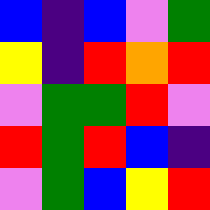[["blue", "indigo", "blue", "violet", "green"], ["yellow", "indigo", "red", "orange", "red"], ["violet", "green", "green", "red", "violet"], ["red", "green", "red", "blue", "indigo"], ["violet", "green", "blue", "yellow", "red"]]